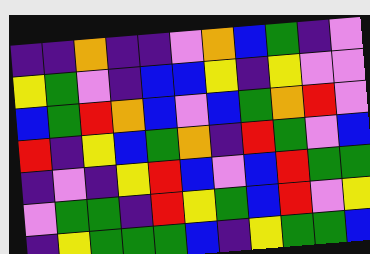[["indigo", "indigo", "orange", "indigo", "indigo", "violet", "orange", "blue", "green", "indigo", "violet"], ["yellow", "green", "violet", "indigo", "blue", "blue", "yellow", "indigo", "yellow", "violet", "violet"], ["blue", "green", "red", "orange", "blue", "violet", "blue", "green", "orange", "red", "violet"], ["red", "indigo", "yellow", "blue", "green", "orange", "indigo", "red", "green", "violet", "blue"], ["indigo", "violet", "indigo", "yellow", "red", "blue", "violet", "blue", "red", "green", "green"], ["violet", "green", "green", "indigo", "red", "yellow", "green", "blue", "red", "violet", "yellow"], ["indigo", "yellow", "green", "green", "green", "blue", "indigo", "yellow", "green", "green", "blue"]]